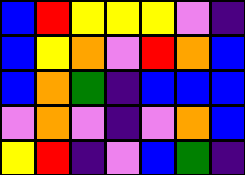[["blue", "red", "yellow", "yellow", "yellow", "violet", "indigo"], ["blue", "yellow", "orange", "violet", "red", "orange", "blue"], ["blue", "orange", "green", "indigo", "blue", "blue", "blue"], ["violet", "orange", "violet", "indigo", "violet", "orange", "blue"], ["yellow", "red", "indigo", "violet", "blue", "green", "indigo"]]